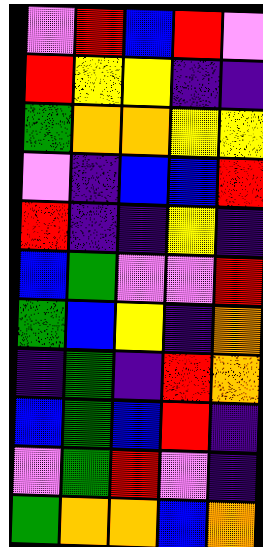[["violet", "red", "blue", "red", "violet"], ["red", "yellow", "yellow", "indigo", "indigo"], ["green", "orange", "orange", "yellow", "yellow"], ["violet", "indigo", "blue", "blue", "red"], ["red", "indigo", "indigo", "yellow", "indigo"], ["blue", "green", "violet", "violet", "red"], ["green", "blue", "yellow", "indigo", "orange"], ["indigo", "green", "indigo", "red", "orange"], ["blue", "green", "blue", "red", "indigo"], ["violet", "green", "red", "violet", "indigo"], ["green", "orange", "orange", "blue", "orange"]]